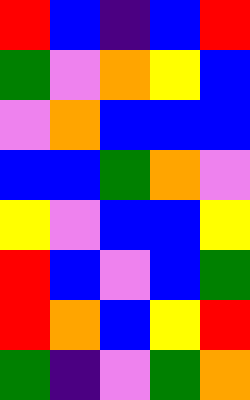[["red", "blue", "indigo", "blue", "red"], ["green", "violet", "orange", "yellow", "blue"], ["violet", "orange", "blue", "blue", "blue"], ["blue", "blue", "green", "orange", "violet"], ["yellow", "violet", "blue", "blue", "yellow"], ["red", "blue", "violet", "blue", "green"], ["red", "orange", "blue", "yellow", "red"], ["green", "indigo", "violet", "green", "orange"]]